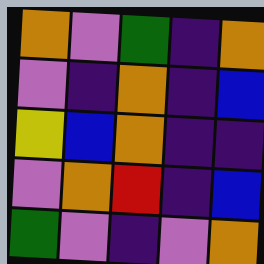[["orange", "violet", "green", "indigo", "orange"], ["violet", "indigo", "orange", "indigo", "blue"], ["yellow", "blue", "orange", "indigo", "indigo"], ["violet", "orange", "red", "indigo", "blue"], ["green", "violet", "indigo", "violet", "orange"]]